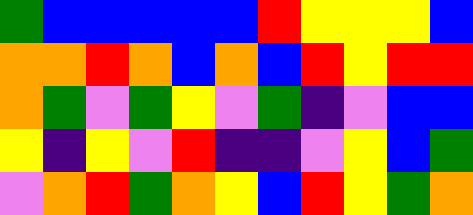[["green", "blue", "blue", "blue", "blue", "blue", "red", "yellow", "yellow", "yellow", "blue"], ["orange", "orange", "red", "orange", "blue", "orange", "blue", "red", "yellow", "red", "red"], ["orange", "green", "violet", "green", "yellow", "violet", "green", "indigo", "violet", "blue", "blue"], ["yellow", "indigo", "yellow", "violet", "red", "indigo", "indigo", "violet", "yellow", "blue", "green"], ["violet", "orange", "red", "green", "orange", "yellow", "blue", "red", "yellow", "green", "orange"]]